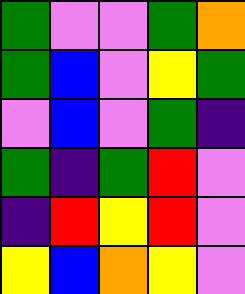[["green", "violet", "violet", "green", "orange"], ["green", "blue", "violet", "yellow", "green"], ["violet", "blue", "violet", "green", "indigo"], ["green", "indigo", "green", "red", "violet"], ["indigo", "red", "yellow", "red", "violet"], ["yellow", "blue", "orange", "yellow", "violet"]]